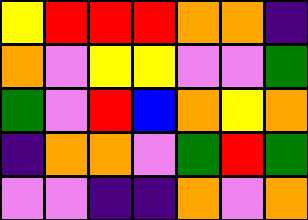[["yellow", "red", "red", "red", "orange", "orange", "indigo"], ["orange", "violet", "yellow", "yellow", "violet", "violet", "green"], ["green", "violet", "red", "blue", "orange", "yellow", "orange"], ["indigo", "orange", "orange", "violet", "green", "red", "green"], ["violet", "violet", "indigo", "indigo", "orange", "violet", "orange"]]